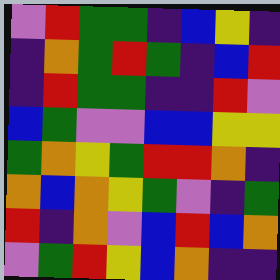[["violet", "red", "green", "green", "indigo", "blue", "yellow", "indigo"], ["indigo", "orange", "green", "red", "green", "indigo", "blue", "red"], ["indigo", "red", "green", "green", "indigo", "indigo", "red", "violet"], ["blue", "green", "violet", "violet", "blue", "blue", "yellow", "yellow"], ["green", "orange", "yellow", "green", "red", "red", "orange", "indigo"], ["orange", "blue", "orange", "yellow", "green", "violet", "indigo", "green"], ["red", "indigo", "orange", "violet", "blue", "red", "blue", "orange"], ["violet", "green", "red", "yellow", "blue", "orange", "indigo", "indigo"]]